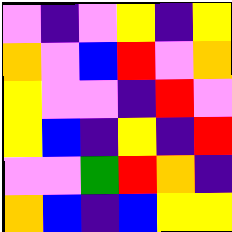[["violet", "indigo", "violet", "yellow", "indigo", "yellow"], ["orange", "violet", "blue", "red", "violet", "orange"], ["yellow", "violet", "violet", "indigo", "red", "violet"], ["yellow", "blue", "indigo", "yellow", "indigo", "red"], ["violet", "violet", "green", "red", "orange", "indigo"], ["orange", "blue", "indigo", "blue", "yellow", "yellow"]]